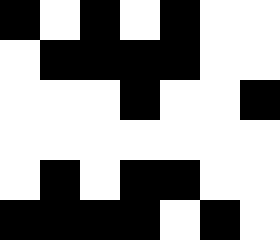[["black", "white", "black", "white", "black", "white", "white"], ["white", "black", "black", "black", "black", "white", "white"], ["white", "white", "white", "black", "white", "white", "black"], ["white", "white", "white", "white", "white", "white", "white"], ["white", "black", "white", "black", "black", "white", "white"], ["black", "black", "black", "black", "white", "black", "white"]]